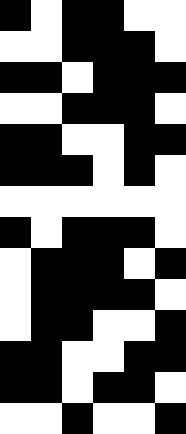[["black", "white", "black", "black", "white", "white"], ["white", "white", "black", "black", "black", "white"], ["black", "black", "white", "black", "black", "black"], ["white", "white", "black", "black", "black", "white"], ["black", "black", "white", "white", "black", "black"], ["black", "black", "black", "white", "black", "white"], ["white", "white", "white", "white", "white", "white"], ["black", "white", "black", "black", "black", "white"], ["white", "black", "black", "black", "white", "black"], ["white", "black", "black", "black", "black", "white"], ["white", "black", "black", "white", "white", "black"], ["black", "black", "white", "white", "black", "black"], ["black", "black", "white", "black", "black", "white"], ["white", "white", "black", "white", "white", "black"]]